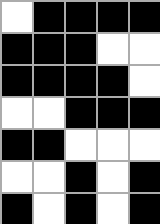[["white", "black", "black", "black", "black"], ["black", "black", "black", "white", "white"], ["black", "black", "black", "black", "white"], ["white", "white", "black", "black", "black"], ["black", "black", "white", "white", "white"], ["white", "white", "black", "white", "black"], ["black", "white", "black", "white", "black"]]